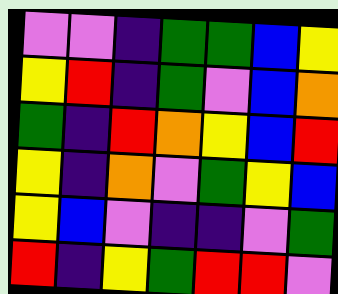[["violet", "violet", "indigo", "green", "green", "blue", "yellow"], ["yellow", "red", "indigo", "green", "violet", "blue", "orange"], ["green", "indigo", "red", "orange", "yellow", "blue", "red"], ["yellow", "indigo", "orange", "violet", "green", "yellow", "blue"], ["yellow", "blue", "violet", "indigo", "indigo", "violet", "green"], ["red", "indigo", "yellow", "green", "red", "red", "violet"]]